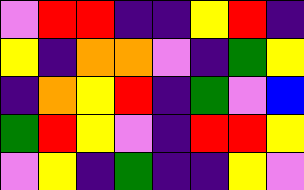[["violet", "red", "red", "indigo", "indigo", "yellow", "red", "indigo"], ["yellow", "indigo", "orange", "orange", "violet", "indigo", "green", "yellow"], ["indigo", "orange", "yellow", "red", "indigo", "green", "violet", "blue"], ["green", "red", "yellow", "violet", "indigo", "red", "red", "yellow"], ["violet", "yellow", "indigo", "green", "indigo", "indigo", "yellow", "violet"]]